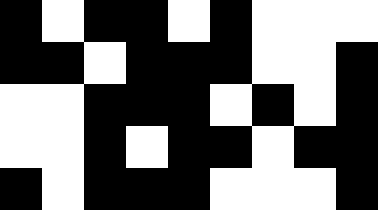[["black", "white", "black", "black", "white", "black", "white", "white", "white"], ["black", "black", "white", "black", "black", "black", "white", "white", "black"], ["white", "white", "black", "black", "black", "white", "black", "white", "black"], ["white", "white", "black", "white", "black", "black", "white", "black", "black"], ["black", "white", "black", "black", "black", "white", "white", "white", "black"]]